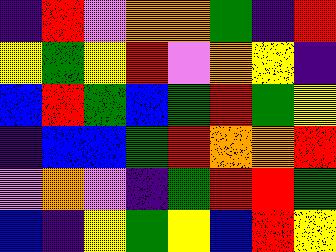[["indigo", "red", "violet", "orange", "orange", "green", "indigo", "red"], ["yellow", "green", "yellow", "red", "violet", "orange", "yellow", "indigo"], ["blue", "red", "green", "blue", "green", "red", "green", "yellow"], ["indigo", "blue", "blue", "green", "red", "orange", "orange", "red"], ["violet", "orange", "violet", "indigo", "green", "red", "red", "green"], ["blue", "indigo", "yellow", "green", "yellow", "blue", "red", "yellow"]]